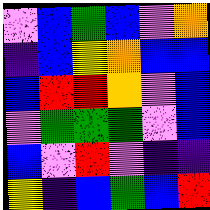[["violet", "blue", "green", "blue", "violet", "orange"], ["indigo", "blue", "yellow", "orange", "blue", "blue"], ["blue", "red", "red", "orange", "violet", "blue"], ["violet", "green", "green", "green", "violet", "blue"], ["blue", "violet", "red", "violet", "indigo", "indigo"], ["yellow", "indigo", "blue", "green", "blue", "red"]]